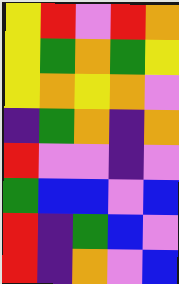[["yellow", "red", "violet", "red", "orange"], ["yellow", "green", "orange", "green", "yellow"], ["yellow", "orange", "yellow", "orange", "violet"], ["indigo", "green", "orange", "indigo", "orange"], ["red", "violet", "violet", "indigo", "violet"], ["green", "blue", "blue", "violet", "blue"], ["red", "indigo", "green", "blue", "violet"], ["red", "indigo", "orange", "violet", "blue"]]